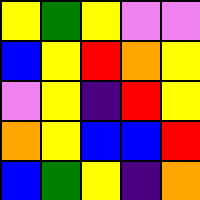[["yellow", "green", "yellow", "violet", "violet"], ["blue", "yellow", "red", "orange", "yellow"], ["violet", "yellow", "indigo", "red", "yellow"], ["orange", "yellow", "blue", "blue", "red"], ["blue", "green", "yellow", "indigo", "orange"]]